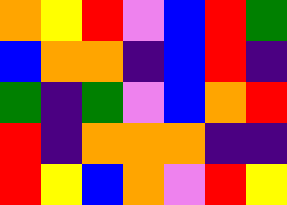[["orange", "yellow", "red", "violet", "blue", "red", "green"], ["blue", "orange", "orange", "indigo", "blue", "red", "indigo"], ["green", "indigo", "green", "violet", "blue", "orange", "red"], ["red", "indigo", "orange", "orange", "orange", "indigo", "indigo"], ["red", "yellow", "blue", "orange", "violet", "red", "yellow"]]